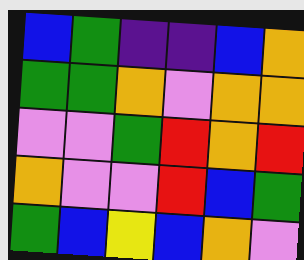[["blue", "green", "indigo", "indigo", "blue", "orange"], ["green", "green", "orange", "violet", "orange", "orange"], ["violet", "violet", "green", "red", "orange", "red"], ["orange", "violet", "violet", "red", "blue", "green"], ["green", "blue", "yellow", "blue", "orange", "violet"]]